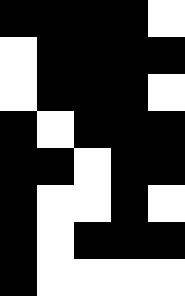[["black", "black", "black", "black", "white"], ["white", "black", "black", "black", "black"], ["white", "black", "black", "black", "white"], ["black", "white", "black", "black", "black"], ["black", "black", "white", "black", "black"], ["black", "white", "white", "black", "white"], ["black", "white", "black", "black", "black"], ["black", "white", "white", "white", "white"]]